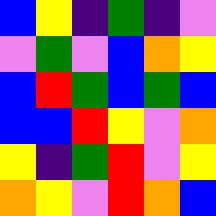[["blue", "yellow", "indigo", "green", "indigo", "violet"], ["violet", "green", "violet", "blue", "orange", "yellow"], ["blue", "red", "green", "blue", "green", "blue"], ["blue", "blue", "red", "yellow", "violet", "orange"], ["yellow", "indigo", "green", "red", "violet", "yellow"], ["orange", "yellow", "violet", "red", "orange", "blue"]]